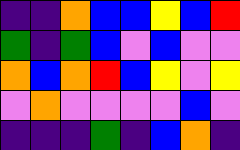[["indigo", "indigo", "orange", "blue", "blue", "yellow", "blue", "red"], ["green", "indigo", "green", "blue", "violet", "blue", "violet", "violet"], ["orange", "blue", "orange", "red", "blue", "yellow", "violet", "yellow"], ["violet", "orange", "violet", "violet", "violet", "violet", "blue", "violet"], ["indigo", "indigo", "indigo", "green", "indigo", "blue", "orange", "indigo"]]